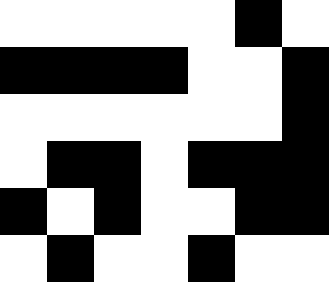[["white", "white", "white", "white", "white", "black", "white"], ["black", "black", "black", "black", "white", "white", "black"], ["white", "white", "white", "white", "white", "white", "black"], ["white", "black", "black", "white", "black", "black", "black"], ["black", "white", "black", "white", "white", "black", "black"], ["white", "black", "white", "white", "black", "white", "white"]]